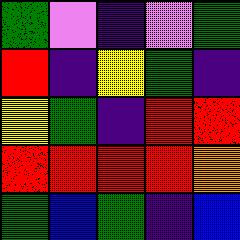[["green", "violet", "indigo", "violet", "green"], ["red", "indigo", "yellow", "green", "indigo"], ["yellow", "green", "indigo", "red", "red"], ["red", "red", "red", "red", "orange"], ["green", "blue", "green", "indigo", "blue"]]